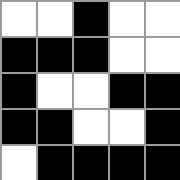[["white", "white", "black", "white", "white"], ["black", "black", "black", "white", "white"], ["black", "white", "white", "black", "black"], ["black", "black", "white", "white", "black"], ["white", "black", "black", "black", "black"]]